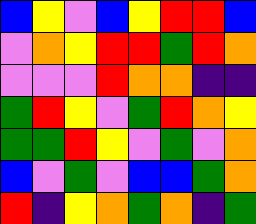[["blue", "yellow", "violet", "blue", "yellow", "red", "red", "blue"], ["violet", "orange", "yellow", "red", "red", "green", "red", "orange"], ["violet", "violet", "violet", "red", "orange", "orange", "indigo", "indigo"], ["green", "red", "yellow", "violet", "green", "red", "orange", "yellow"], ["green", "green", "red", "yellow", "violet", "green", "violet", "orange"], ["blue", "violet", "green", "violet", "blue", "blue", "green", "orange"], ["red", "indigo", "yellow", "orange", "green", "orange", "indigo", "green"]]